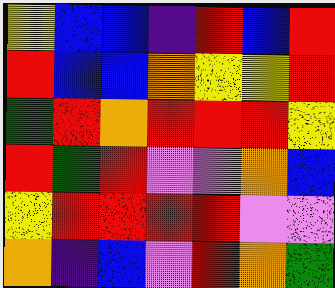[["yellow", "blue", "blue", "indigo", "red", "blue", "red"], ["red", "blue", "blue", "orange", "yellow", "yellow", "red"], ["green", "red", "orange", "red", "red", "red", "yellow"], ["red", "green", "red", "violet", "violet", "orange", "blue"], ["yellow", "red", "red", "red", "red", "violet", "violet"], ["orange", "indigo", "blue", "violet", "red", "orange", "green"]]